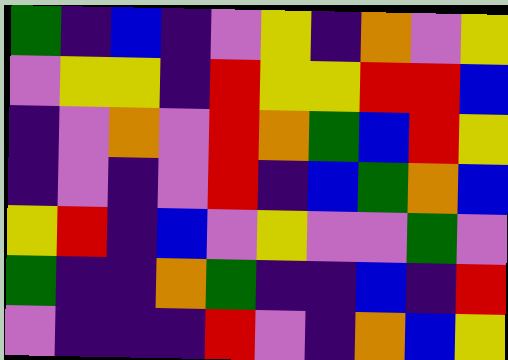[["green", "indigo", "blue", "indigo", "violet", "yellow", "indigo", "orange", "violet", "yellow"], ["violet", "yellow", "yellow", "indigo", "red", "yellow", "yellow", "red", "red", "blue"], ["indigo", "violet", "orange", "violet", "red", "orange", "green", "blue", "red", "yellow"], ["indigo", "violet", "indigo", "violet", "red", "indigo", "blue", "green", "orange", "blue"], ["yellow", "red", "indigo", "blue", "violet", "yellow", "violet", "violet", "green", "violet"], ["green", "indigo", "indigo", "orange", "green", "indigo", "indigo", "blue", "indigo", "red"], ["violet", "indigo", "indigo", "indigo", "red", "violet", "indigo", "orange", "blue", "yellow"]]